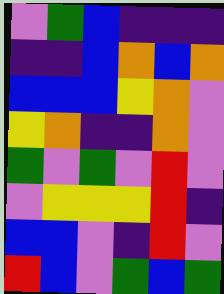[["violet", "green", "blue", "indigo", "indigo", "indigo"], ["indigo", "indigo", "blue", "orange", "blue", "orange"], ["blue", "blue", "blue", "yellow", "orange", "violet"], ["yellow", "orange", "indigo", "indigo", "orange", "violet"], ["green", "violet", "green", "violet", "red", "violet"], ["violet", "yellow", "yellow", "yellow", "red", "indigo"], ["blue", "blue", "violet", "indigo", "red", "violet"], ["red", "blue", "violet", "green", "blue", "green"]]